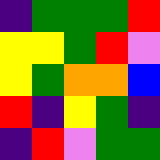[["indigo", "green", "green", "green", "red"], ["yellow", "yellow", "green", "red", "violet"], ["yellow", "green", "orange", "orange", "blue"], ["red", "indigo", "yellow", "green", "indigo"], ["indigo", "red", "violet", "green", "green"]]